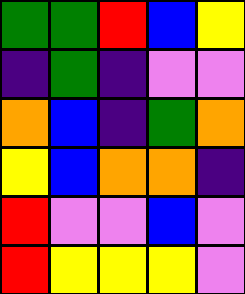[["green", "green", "red", "blue", "yellow"], ["indigo", "green", "indigo", "violet", "violet"], ["orange", "blue", "indigo", "green", "orange"], ["yellow", "blue", "orange", "orange", "indigo"], ["red", "violet", "violet", "blue", "violet"], ["red", "yellow", "yellow", "yellow", "violet"]]